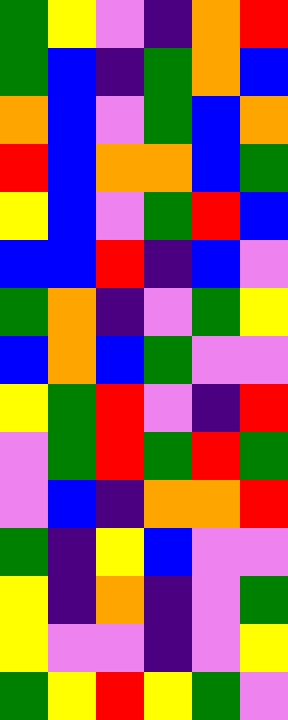[["green", "yellow", "violet", "indigo", "orange", "red"], ["green", "blue", "indigo", "green", "orange", "blue"], ["orange", "blue", "violet", "green", "blue", "orange"], ["red", "blue", "orange", "orange", "blue", "green"], ["yellow", "blue", "violet", "green", "red", "blue"], ["blue", "blue", "red", "indigo", "blue", "violet"], ["green", "orange", "indigo", "violet", "green", "yellow"], ["blue", "orange", "blue", "green", "violet", "violet"], ["yellow", "green", "red", "violet", "indigo", "red"], ["violet", "green", "red", "green", "red", "green"], ["violet", "blue", "indigo", "orange", "orange", "red"], ["green", "indigo", "yellow", "blue", "violet", "violet"], ["yellow", "indigo", "orange", "indigo", "violet", "green"], ["yellow", "violet", "violet", "indigo", "violet", "yellow"], ["green", "yellow", "red", "yellow", "green", "violet"]]